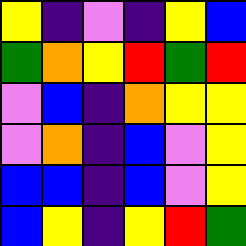[["yellow", "indigo", "violet", "indigo", "yellow", "blue"], ["green", "orange", "yellow", "red", "green", "red"], ["violet", "blue", "indigo", "orange", "yellow", "yellow"], ["violet", "orange", "indigo", "blue", "violet", "yellow"], ["blue", "blue", "indigo", "blue", "violet", "yellow"], ["blue", "yellow", "indigo", "yellow", "red", "green"]]